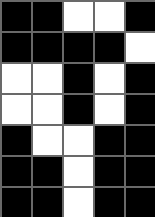[["black", "black", "white", "white", "black"], ["black", "black", "black", "black", "white"], ["white", "white", "black", "white", "black"], ["white", "white", "black", "white", "black"], ["black", "white", "white", "black", "black"], ["black", "black", "white", "black", "black"], ["black", "black", "white", "black", "black"]]